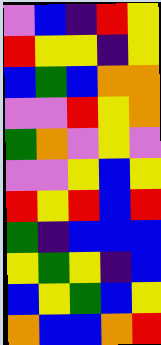[["violet", "blue", "indigo", "red", "yellow"], ["red", "yellow", "yellow", "indigo", "yellow"], ["blue", "green", "blue", "orange", "orange"], ["violet", "violet", "red", "yellow", "orange"], ["green", "orange", "violet", "yellow", "violet"], ["violet", "violet", "yellow", "blue", "yellow"], ["red", "yellow", "red", "blue", "red"], ["green", "indigo", "blue", "blue", "blue"], ["yellow", "green", "yellow", "indigo", "blue"], ["blue", "yellow", "green", "blue", "yellow"], ["orange", "blue", "blue", "orange", "red"]]